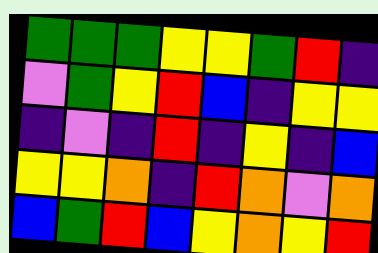[["green", "green", "green", "yellow", "yellow", "green", "red", "indigo"], ["violet", "green", "yellow", "red", "blue", "indigo", "yellow", "yellow"], ["indigo", "violet", "indigo", "red", "indigo", "yellow", "indigo", "blue"], ["yellow", "yellow", "orange", "indigo", "red", "orange", "violet", "orange"], ["blue", "green", "red", "blue", "yellow", "orange", "yellow", "red"]]